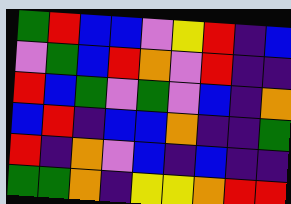[["green", "red", "blue", "blue", "violet", "yellow", "red", "indigo", "blue"], ["violet", "green", "blue", "red", "orange", "violet", "red", "indigo", "indigo"], ["red", "blue", "green", "violet", "green", "violet", "blue", "indigo", "orange"], ["blue", "red", "indigo", "blue", "blue", "orange", "indigo", "indigo", "green"], ["red", "indigo", "orange", "violet", "blue", "indigo", "blue", "indigo", "indigo"], ["green", "green", "orange", "indigo", "yellow", "yellow", "orange", "red", "red"]]